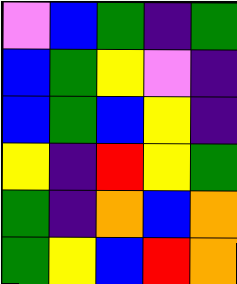[["violet", "blue", "green", "indigo", "green"], ["blue", "green", "yellow", "violet", "indigo"], ["blue", "green", "blue", "yellow", "indigo"], ["yellow", "indigo", "red", "yellow", "green"], ["green", "indigo", "orange", "blue", "orange"], ["green", "yellow", "blue", "red", "orange"]]